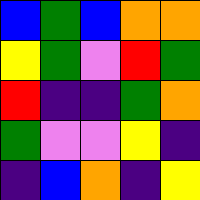[["blue", "green", "blue", "orange", "orange"], ["yellow", "green", "violet", "red", "green"], ["red", "indigo", "indigo", "green", "orange"], ["green", "violet", "violet", "yellow", "indigo"], ["indigo", "blue", "orange", "indigo", "yellow"]]